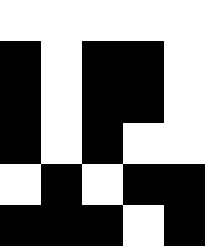[["white", "white", "white", "white", "white"], ["black", "white", "black", "black", "white"], ["black", "white", "black", "black", "white"], ["black", "white", "black", "white", "white"], ["white", "black", "white", "black", "black"], ["black", "black", "black", "white", "black"]]